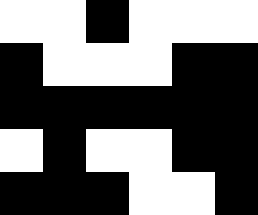[["white", "white", "black", "white", "white", "white"], ["black", "white", "white", "white", "black", "black"], ["black", "black", "black", "black", "black", "black"], ["white", "black", "white", "white", "black", "black"], ["black", "black", "black", "white", "white", "black"]]